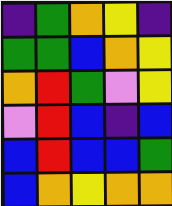[["indigo", "green", "orange", "yellow", "indigo"], ["green", "green", "blue", "orange", "yellow"], ["orange", "red", "green", "violet", "yellow"], ["violet", "red", "blue", "indigo", "blue"], ["blue", "red", "blue", "blue", "green"], ["blue", "orange", "yellow", "orange", "orange"]]